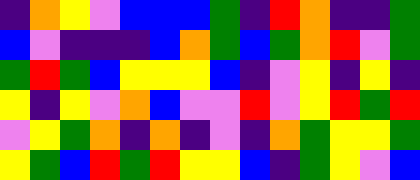[["indigo", "orange", "yellow", "violet", "blue", "blue", "blue", "green", "indigo", "red", "orange", "indigo", "indigo", "green"], ["blue", "violet", "indigo", "indigo", "indigo", "blue", "orange", "green", "blue", "green", "orange", "red", "violet", "green"], ["green", "red", "green", "blue", "yellow", "yellow", "yellow", "blue", "indigo", "violet", "yellow", "indigo", "yellow", "indigo"], ["yellow", "indigo", "yellow", "violet", "orange", "blue", "violet", "violet", "red", "violet", "yellow", "red", "green", "red"], ["violet", "yellow", "green", "orange", "indigo", "orange", "indigo", "violet", "indigo", "orange", "green", "yellow", "yellow", "green"], ["yellow", "green", "blue", "red", "green", "red", "yellow", "yellow", "blue", "indigo", "green", "yellow", "violet", "blue"]]